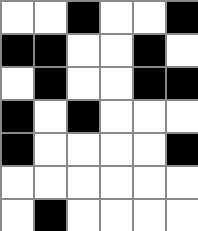[["white", "white", "black", "white", "white", "black"], ["black", "black", "white", "white", "black", "white"], ["white", "black", "white", "white", "black", "black"], ["black", "white", "black", "white", "white", "white"], ["black", "white", "white", "white", "white", "black"], ["white", "white", "white", "white", "white", "white"], ["white", "black", "white", "white", "white", "white"]]